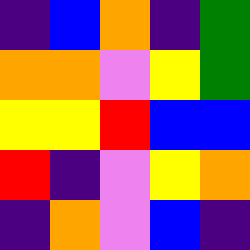[["indigo", "blue", "orange", "indigo", "green"], ["orange", "orange", "violet", "yellow", "green"], ["yellow", "yellow", "red", "blue", "blue"], ["red", "indigo", "violet", "yellow", "orange"], ["indigo", "orange", "violet", "blue", "indigo"]]